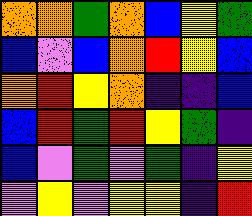[["orange", "orange", "green", "orange", "blue", "yellow", "green"], ["blue", "violet", "blue", "orange", "red", "yellow", "blue"], ["orange", "red", "yellow", "orange", "indigo", "indigo", "blue"], ["blue", "red", "green", "red", "yellow", "green", "indigo"], ["blue", "violet", "green", "violet", "green", "indigo", "yellow"], ["violet", "yellow", "violet", "yellow", "yellow", "indigo", "red"]]